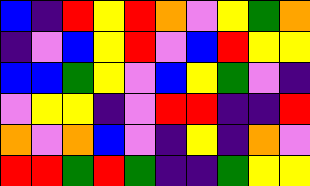[["blue", "indigo", "red", "yellow", "red", "orange", "violet", "yellow", "green", "orange"], ["indigo", "violet", "blue", "yellow", "red", "violet", "blue", "red", "yellow", "yellow"], ["blue", "blue", "green", "yellow", "violet", "blue", "yellow", "green", "violet", "indigo"], ["violet", "yellow", "yellow", "indigo", "violet", "red", "red", "indigo", "indigo", "red"], ["orange", "violet", "orange", "blue", "violet", "indigo", "yellow", "indigo", "orange", "violet"], ["red", "red", "green", "red", "green", "indigo", "indigo", "green", "yellow", "yellow"]]